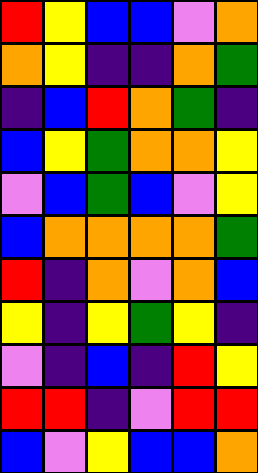[["red", "yellow", "blue", "blue", "violet", "orange"], ["orange", "yellow", "indigo", "indigo", "orange", "green"], ["indigo", "blue", "red", "orange", "green", "indigo"], ["blue", "yellow", "green", "orange", "orange", "yellow"], ["violet", "blue", "green", "blue", "violet", "yellow"], ["blue", "orange", "orange", "orange", "orange", "green"], ["red", "indigo", "orange", "violet", "orange", "blue"], ["yellow", "indigo", "yellow", "green", "yellow", "indigo"], ["violet", "indigo", "blue", "indigo", "red", "yellow"], ["red", "red", "indigo", "violet", "red", "red"], ["blue", "violet", "yellow", "blue", "blue", "orange"]]